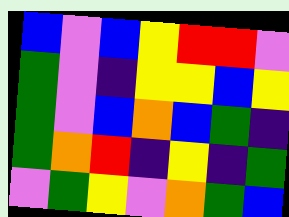[["blue", "violet", "blue", "yellow", "red", "red", "violet"], ["green", "violet", "indigo", "yellow", "yellow", "blue", "yellow"], ["green", "violet", "blue", "orange", "blue", "green", "indigo"], ["green", "orange", "red", "indigo", "yellow", "indigo", "green"], ["violet", "green", "yellow", "violet", "orange", "green", "blue"]]